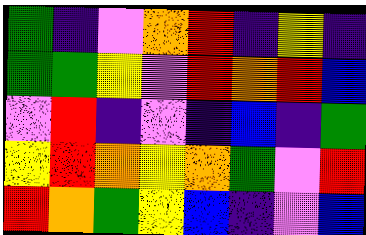[["green", "indigo", "violet", "orange", "red", "indigo", "yellow", "indigo"], ["green", "green", "yellow", "violet", "red", "orange", "red", "blue"], ["violet", "red", "indigo", "violet", "indigo", "blue", "indigo", "green"], ["yellow", "red", "orange", "yellow", "orange", "green", "violet", "red"], ["red", "orange", "green", "yellow", "blue", "indigo", "violet", "blue"]]